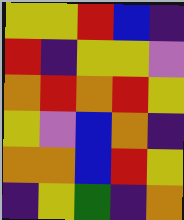[["yellow", "yellow", "red", "blue", "indigo"], ["red", "indigo", "yellow", "yellow", "violet"], ["orange", "red", "orange", "red", "yellow"], ["yellow", "violet", "blue", "orange", "indigo"], ["orange", "orange", "blue", "red", "yellow"], ["indigo", "yellow", "green", "indigo", "orange"]]